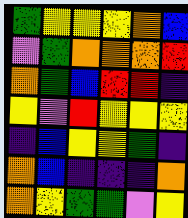[["green", "yellow", "yellow", "yellow", "orange", "blue"], ["violet", "green", "orange", "orange", "orange", "red"], ["orange", "green", "blue", "red", "red", "indigo"], ["yellow", "violet", "red", "yellow", "yellow", "yellow"], ["indigo", "blue", "yellow", "yellow", "green", "indigo"], ["orange", "blue", "indigo", "indigo", "indigo", "orange"], ["orange", "yellow", "green", "green", "violet", "yellow"]]